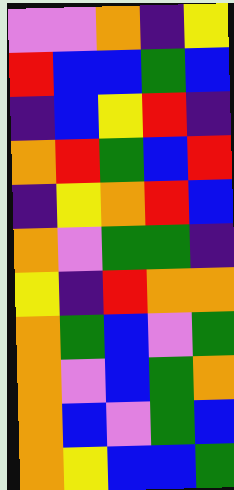[["violet", "violet", "orange", "indigo", "yellow"], ["red", "blue", "blue", "green", "blue"], ["indigo", "blue", "yellow", "red", "indigo"], ["orange", "red", "green", "blue", "red"], ["indigo", "yellow", "orange", "red", "blue"], ["orange", "violet", "green", "green", "indigo"], ["yellow", "indigo", "red", "orange", "orange"], ["orange", "green", "blue", "violet", "green"], ["orange", "violet", "blue", "green", "orange"], ["orange", "blue", "violet", "green", "blue"], ["orange", "yellow", "blue", "blue", "green"]]